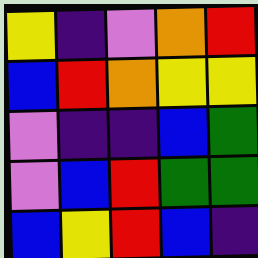[["yellow", "indigo", "violet", "orange", "red"], ["blue", "red", "orange", "yellow", "yellow"], ["violet", "indigo", "indigo", "blue", "green"], ["violet", "blue", "red", "green", "green"], ["blue", "yellow", "red", "blue", "indigo"]]